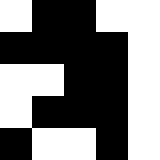[["white", "black", "black", "white", "white"], ["black", "black", "black", "black", "white"], ["white", "white", "black", "black", "white"], ["white", "black", "black", "black", "white"], ["black", "white", "white", "black", "white"]]